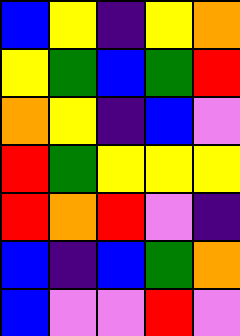[["blue", "yellow", "indigo", "yellow", "orange"], ["yellow", "green", "blue", "green", "red"], ["orange", "yellow", "indigo", "blue", "violet"], ["red", "green", "yellow", "yellow", "yellow"], ["red", "orange", "red", "violet", "indigo"], ["blue", "indigo", "blue", "green", "orange"], ["blue", "violet", "violet", "red", "violet"]]